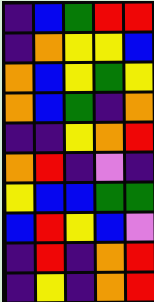[["indigo", "blue", "green", "red", "red"], ["indigo", "orange", "yellow", "yellow", "blue"], ["orange", "blue", "yellow", "green", "yellow"], ["orange", "blue", "green", "indigo", "orange"], ["indigo", "indigo", "yellow", "orange", "red"], ["orange", "red", "indigo", "violet", "indigo"], ["yellow", "blue", "blue", "green", "green"], ["blue", "red", "yellow", "blue", "violet"], ["indigo", "red", "indigo", "orange", "red"], ["indigo", "yellow", "indigo", "orange", "red"]]